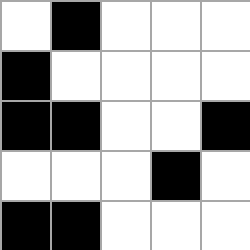[["white", "black", "white", "white", "white"], ["black", "white", "white", "white", "white"], ["black", "black", "white", "white", "black"], ["white", "white", "white", "black", "white"], ["black", "black", "white", "white", "white"]]